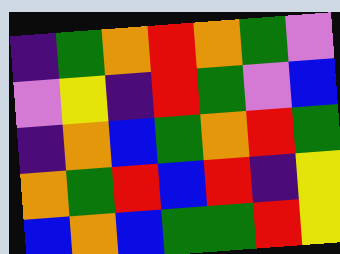[["indigo", "green", "orange", "red", "orange", "green", "violet"], ["violet", "yellow", "indigo", "red", "green", "violet", "blue"], ["indigo", "orange", "blue", "green", "orange", "red", "green"], ["orange", "green", "red", "blue", "red", "indigo", "yellow"], ["blue", "orange", "blue", "green", "green", "red", "yellow"]]